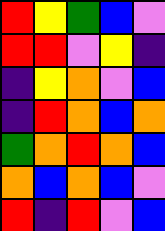[["red", "yellow", "green", "blue", "violet"], ["red", "red", "violet", "yellow", "indigo"], ["indigo", "yellow", "orange", "violet", "blue"], ["indigo", "red", "orange", "blue", "orange"], ["green", "orange", "red", "orange", "blue"], ["orange", "blue", "orange", "blue", "violet"], ["red", "indigo", "red", "violet", "blue"]]